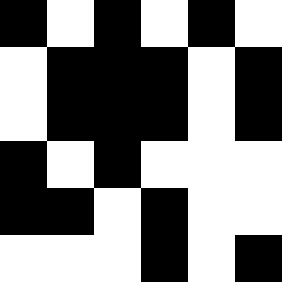[["black", "white", "black", "white", "black", "white"], ["white", "black", "black", "black", "white", "black"], ["white", "black", "black", "black", "white", "black"], ["black", "white", "black", "white", "white", "white"], ["black", "black", "white", "black", "white", "white"], ["white", "white", "white", "black", "white", "black"]]